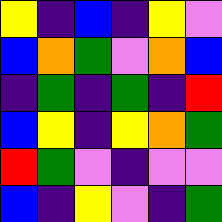[["yellow", "indigo", "blue", "indigo", "yellow", "violet"], ["blue", "orange", "green", "violet", "orange", "blue"], ["indigo", "green", "indigo", "green", "indigo", "red"], ["blue", "yellow", "indigo", "yellow", "orange", "green"], ["red", "green", "violet", "indigo", "violet", "violet"], ["blue", "indigo", "yellow", "violet", "indigo", "green"]]